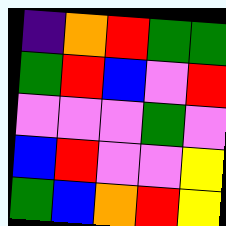[["indigo", "orange", "red", "green", "green"], ["green", "red", "blue", "violet", "red"], ["violet", "violet", "violet", "green", "violet"], ["blue", "red", "violet", "violet", "yellow"], ["green", "blue", "orange", "red", "yellow"]]